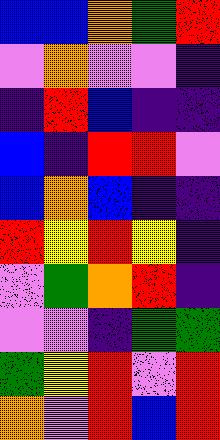[["blue", "blue", "orange", "green", "red"], ["violet", "orange", "violet", "violet", "indigo"], ["indigo", "red", "blue", "indigo", "indigo"], ["blue", "indigo", "red", "red", "violet"], ["blue", "orange", "blue", "indigo", "indigo"], ["red", "yellow", "red", "yellow", "indigo"], ["violet", "green", "orange", "red", "indigo"], ["violet", "violet", "indigo", "green", "green"], ["green", "yellow", "red", "violet", "red"], ["orange", "violet", "red", "blue", "red"]]